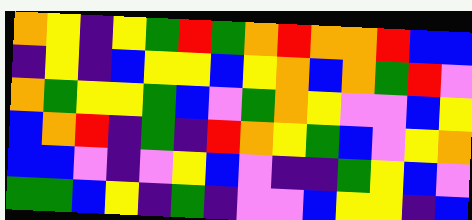[["orange", "yellow", "indigo", "yellow", "green", "red", "green", "orange", "red", "orange", "orange", "red", "blue", "blue"], ["indigo", "yellow", "indigo", "blue", "yellow", "yellow", "blue", "yellow", "orange", "blue", "orange", "green", "red", "violet"], ["orange", "green", "yellow", "yellow", "green", "blue", "violet", "green", "orange", "yellow", "violet", "violet", "blue", "yellow"], ["blue", "orange", "red", "indigo", "green", "indigo", "red", "orange", "yellow", "green", "blue", "violet", "yellow", "orange"], ["blue", "blue", "violet", "indigo", "violet", "yellow", "blue", "violet", "indigo", "indigo", "green", "yellow", "blue", "violet"], ["green", "green", "blue", "yellow", "indigo", "green", "indigo", "violet", "violet", "blue", "yellow", "yellow", "indigo", "blue"]]